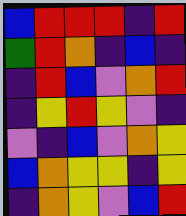[["blue", "red", "red", "red", "indigo", "red"], ["green", "red", "orange", "indigo", "blue", "indigo"], ["indigo", "red", "blue", "violet", "orange", "red"], ["indigo", "yellow", "red", "yellow", "violet", "indigo"], ["violet", "indigo", "blue", "violet", "orange", "yellow"], ["blue", "orange", "yellow", "yellow", "indigo", "yellow"], ["indigo", "orange", "yellow", "violet", "blue", "red"]]